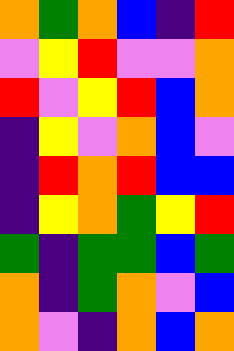[["orange", "green", "orange", "blue", "indigo", "red"], ["violet", "yellow", "red", "violet", "violet", "orange"], ["red", "violet", "yellow", "red", "blue", "orange"], ["indigo", "yellow", "violet", "orange", "blue", "violet"], ["indigo", "red", "orange", "red", "blue", "blue"], ["indigo", "yellow", "orange", "green", "yellow", "red"], ["green", "indigo", "green", "green", "blue", "green"], ["orange", "indigo", "green", "orange", "violet", "blue"], ["orange", "violet", "indigo", "orange", "blue", "orange"]]